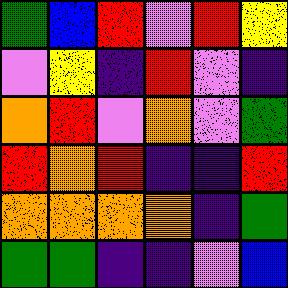[["green", "blue", "red", "violet", "red", "yellow"], ["violet", "yellow", "indigo", "red", "violet", "indigo"], ["orange", "red", "violet", "orange", "violet", "green"], ["red", "orange", "red", "indigo", "indigo", "red"], ["orange", "orange", "orange", "orange", "indigo", "green"], ["green", "green", "indigo", "indigo", "violet", "blue"]]